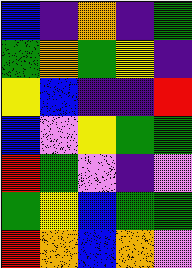[["blue", "indigo", "orange", "indigo", "green"], ["green", "orange", "green", "yellow", "indigo"], ["yellow", "blue", "indigo", "indigo", "red"], ["blue", "violet", "yellow", "green", "green"], ["red", "green", "violet", "indigo", "violet"], ["green", "yellow", "blue", "green", "green"], ["red", "orange", "blue", "orange", "violet"]]